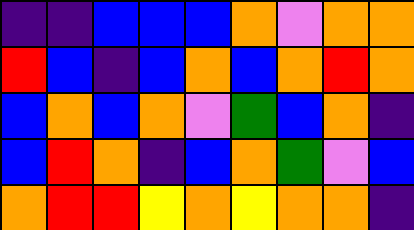[["indigo", "indigo", "blue", "blue", "blue", "orange", "violet", "orange", "orange"], ["red", "blue", "indigo", "blue", "orange", "blue", "orange", "red", "orange"], ["blue", "orange", "blue", "orange", "violet", "green", "blue", "orange", "indigo"], ["blue", "red", "orange", "indigo", "blue", "orange", "green", "violet", "blue"], ["orange", "red", "red", "yellow", "orange", "yellow", "orange", "orange", "indigo"]]